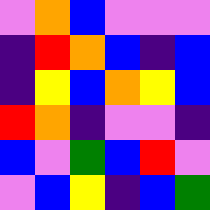[["violet", "orange", "blue", "violet", "violet", "violet"], ["indigo", "red", "orange", "blue", "indigo", "blue"], ["indigo", "yellow", "blue", "orange", "yellow", "blue"], ["red", "orange", "indigo", "violet", "violet", "indigo"], ["blue", "violet", "green", "blue", "red", "violet"], ["violet", "blue", "yellow", "indigo", "blue", "green"]]